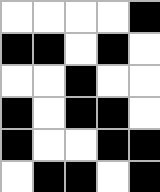[["white", "white", "white", "white", "black"], ["black", "black", "white", "black", "white"], ["white", "white", "black", "white", "white"], ["black", "white", "black", "black", "white"], ["black", "white", "white", "black", "black"], ["white", "black", "black", "white", "black"]]